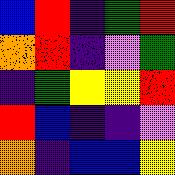[["blue", "red", "indigo", "green", "red"], ["orange", "red", "indigo", "violet", "green"], ["indigo", "green", "yellow", "yellow", "red"], ["red", "blue", "indigo", "indigo", "violet"], ["orange", "indigo", "blue", "blue", "yellow"]]